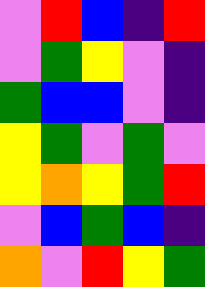[["violet", "red", "blue", "indigo", "red"], ["violet", "green", "yellow", "violet", "indigo"], ["green", "blue", "blue", "violet", "indigo"], ["yellow", "green", "violet", "green", "violet"], ["yellow", "orange", "yellow", "green", "red"], ["violet", "blue", "green", "blue", "indigo"], ["orange", "violet", "red", "yellow", "green"]]